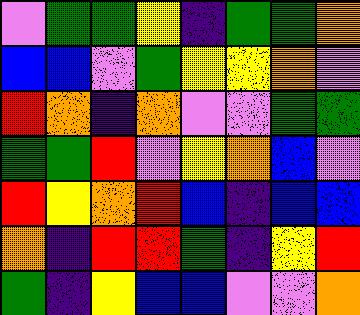[["violet", "green", "green", "yellow", "indigo", "green", "green", "orange"], ["blue", "blue", "violet", "green", "yellow", "yellow", "orange", "violet"], ["red", "orange", "indigo", "orange", "violet", "violet", "green", "green"], ["green", "green", "red", "violet", "yellow", "orange", "blue", "violet"], ["red", "yellow", "orange", "red", "blue", "indigo", "blue", "blue"], ["orange", "indigo", "red", "red", "green", "indigo", "yellow", "red"], ["green", "indigo", "yellow", "blue", "blue", "violet", "violet", "orange"]]